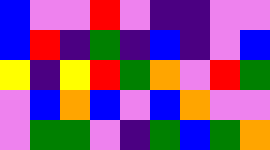[["blue", "violet", "violet", "red", "violet", "indigo", "indigo", "violet", "violet"], ["blue", "red", "indigo", "green", "indigo", "blue", "indigo", "violet", "blue"], ["yellow", "indigo", "yellow", "red", "green", "orange", "violet", "red", "green"], ["violet", "blue", "orange", "blue", "violet", "blue", "orange", "violet", "violet"], ["violet", "green", "green", "violet", "indigo", "green", "blue", "green", "orange"]]